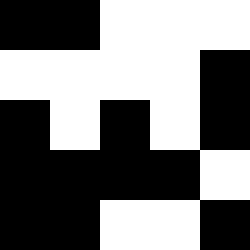[["black", "black", "white", "white", "white"], ["white", "white", "white", "white", "black"], ["black", "white", "black", "white", "black"], ["black", "black", "black", "black", "white"], ["black", "black", "white", "white", "black"]]